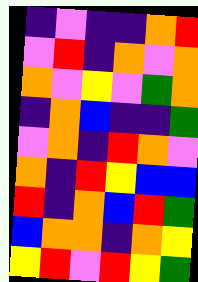[["indigo", "violet", "indigo", "indigo", "orange", "red"], ["violet", "red", "indigo", "orange", "violet", "orange"], ["orange", "violet", "yellow", "violet", "green", "orange"], ["indigo", "orange", "blue", "indigo", "indigo", "green"], ["violet", "orange", "indigo", "red", "orange", "violet"], ["orange", "indigo", "red", "yellow", "blue", "blue"], ["red", "indigo", "orange", "blue", "red", "green"], ["blue", "orange", "orange", "indigo", "orange", "yellow"], ["yellow", "red", "violet", "red", "yellow", "green"]]